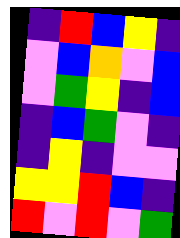[["indigo", "red", "blue", "yellow", "indigo"], ["violet", "blue", "orange", "violet", "blue"], ["violet", "green", "yellow", "indigo", "blue"], ["indigo", "blue", "green", "violet", "indigo"], ["indigo", "yellow", "indigo", "violet", "violet"], ["yellow", "yellow", "red", "blue", "indigo"], ["red", "violet", "red", "violet", "green"]]